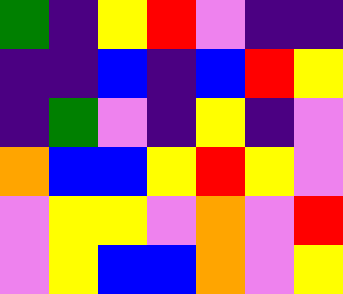[["green", "indigo", "yellow", "red", "violet", "indigo", "indigo"], ["indigo", "indigo", "blue", "indigo", "blue", "red", "yellow"], ["indigo", "green", "violet", "indigo", "yellow", "indigo", "violet"], ["orange", "blue", "blue", "yellow", "red", "yellow", "violet"], ["violet", "yellow", "yellow", "violet", "orange", "violet", "red"], ["violet", "yellow", "blue", "blue", "orange", "violet", "yellow"]]